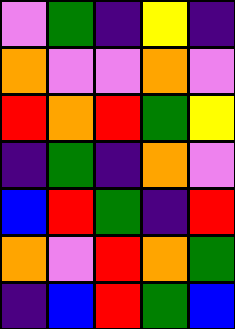[["violet", "green", "indigo", "yellow", "indigo"], ["orange", "violet", "violet", "orange", "violet"], ["red", "orange", "red", "green", "yellow"], ["indigo", "green", "indigo", "orange", "violet"], ["blue", "red", "green", "indigo", "red"], ["orange", "violet", "red", "orange", "green"], ["indigo", "blue", "red", "green", "blue"]]